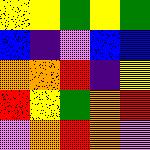[["yellow", "yellow", "green", "yellow", "green"], ["blue", "indigo", "violet", "blue", "blue"], ["orange", "orange", "red", "indigo", "yellow"], ["red", "yellow", "green", "orange", "red"], ["violet", "orange", "red", "orange", "violet"]]